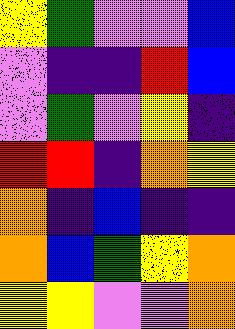[["yellow", "green", "violet", "violet", "blue"], ["violet", "indigo", "indigo", "red", "blue"], ["violet", "green", "violet", "yellow", "indigo"], ["red", "red", "indigo", "orange", "yellow"], ["orange", "indigo", "blue", "indigo", "indigo"], ["orange", "blue", "green", "yellow", "orange"], ["yellow", "yellow", "violet", "violet", "orange"]]